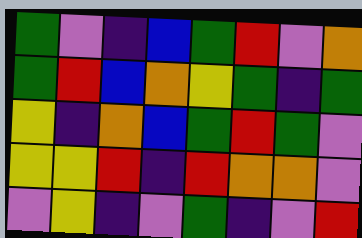[["green", "violet", "indigo", "blue", "green", "red", "violet", "orange"], ["green", "red", "blue", "orange", "yellow", "green", "indigo", "green"], ["yellow", "indigo", "orange", "blue", "green", "red", "green", "violet"], ["yellow", "yellow", "red", "indigo", "red", "orange", "orange", "violet"], ["violet", "yellow", "indigo", "violet", "green", "indigo", "violet", "red"]]